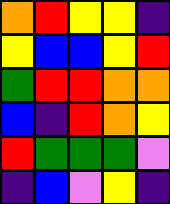[["orange", "red", "yellow", "yellow", "indigo"], ["yellow", "blue", "blue", "yellow", "red"], ["green", "red", "red", "orange", "orange"], ["blue", "indigo", "red", "orange", "yellow"], ["red", "green", "green", "green", "violet"], ["indigo", "blue", "violet", "yellow", "indigo"]]